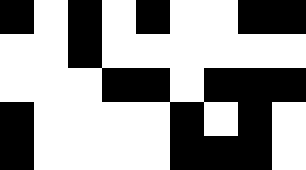[["black", "white", "black", "white", "black", "white", "white", "black", "black"], ["white", "white", "black", "white", "white", "white", "white", "white", "white"], ["white", "white", "white", "black", "black", "white", "black", "black", "black"], ["black", "white", "white", "white", "white", "black", "white", "black", "white"], ["black", "white", "white", "white", "white", "black", "black", "black", "white"]]